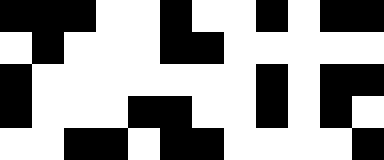[["black", "black", "black", "white", "white", "black", "white", "white", "black", "white", "black", "black"], ["white", "black", "white", "white", "white", "black", "black", "white", "white", "white", "white", "white"], ["black", "white", "white", "white", "white", "white", "white", "white", "black", "white", "black", "black"], ["black", "white", "white", "white", "black", "black", "white", "white", "black", "white", "black", "white"], ["white", "white", "black", "black", "white", "black", "black", "white", "white", "white", "white", "black"]]